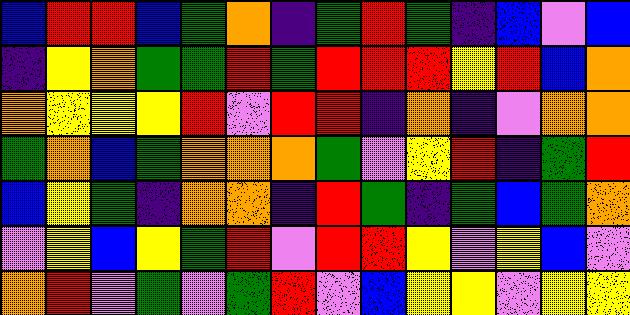[["blue", "red", "red", "blue", "green", "orange", "indigo", "green", "red", "green", "indigo", "blue", "violet", "blue"], ["indigo", "yellow", "orange", "green", "green", "red", "green", "red", "red", "red", "yellow", "red", "blue", "orange"], ["orange", "yellow", "yellow", "yellow", "red", "violet", "red", "red", "indigo", "orange", "indigo", "violet", "orange", "orange"], ["green", "orange", "blue", "green", "orange", "orange", "orange", "green", "violet", "yellow", "red", "indigo", "green", "red"], ["blue", "yellow", "green", "indigo", "orange", "orange", "indigo", "red", "green", "indigo", "green", "blue", "green", "orange"], ["violet", "yellow", "blue", "yellow", "green", "red", "violet", "red", "red", "yellow", "violet", "yellow", "blue", "violet"], ["orange", "red", "violet", "green", "violet", "green", "red", "violet", "blue", "yellow", "yellow", "violet", "yellow", "yellow"]]